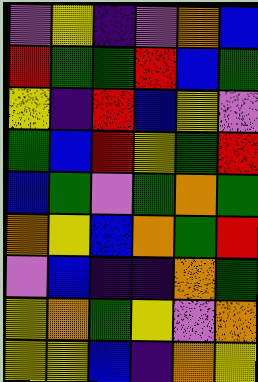[["violet", "yellow", "indigo", "violet", "orange", "blue"], ["red", "green", "green", "red", "blue", "green"], ["yellow", "indigo", "red", "blue", "yellow", "violet"], ["green", "blue", "red", "yellow", "green", "red"], ["blue", "green", "violet", "green", "orange", "green"], ["orange", "yellow", "blue", "orange", "green", "red"], ["violet", "blue", "indigo", "indigo", "orange", "green"], ["yellow", "orange", "green", "yellow", "violet", "orange"], ["yellow", "yellow", "blue", "indigo", "orange", "yellow"]]